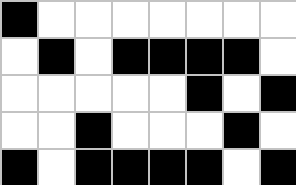[["black", "white", "white", "white", "white", "white", "white", "white"], ["white", "black", "white", "black", "black", "black", "black", "white"], ["white", "white", "white", "white", "white", "black", "white", "black"], ["white", "white", "black", "white", "white", "white", "black", "white"], ["black", "white", "black", "black", "black", "black", "white", "black"]]